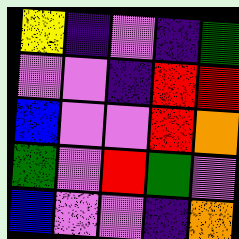[["yellow", "indigo", "violet", "indigo", "green"], ["violet", "violet", "indigo", "red", "red"], ["blue", "violet", "violet", "red", "orange"], ["green", "violet", "red", "green", "violet"], ["blue", "violet", "violet", "indigo", "orange"]]